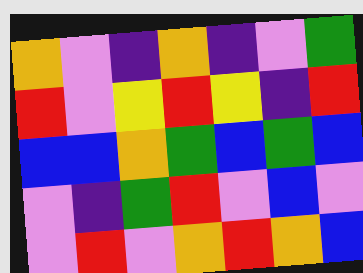[["orange", "violet", "indigo", "orange", "indigo", "violet", "green"], ["red", "violet", "yellow", "red", "yellow", "indigo", "red"], ["blue", "blue", "orange", "green", "blue", "green", "blue"], ["violet", "indigo", "green", "red", "violet", "blue", "violet"], ["violet", "red", "violet", "orange", "red", "orange", "blue"]]